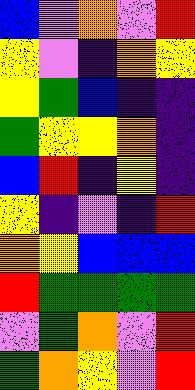[["blue", "violet", "orange", "violet", "red"], ["yellow", "violet", "indigo", "orange", "yellow"], ["yellow", "green", "blue", "indigo", "indigo"], ["green", "yellow", "yellow", "orange", "indigo"], ["blue", "red", "indigo", "yellow", "indigo"], ["yellow", "indigo", "violet", "indigo", "red"], ["orange", "yellow", "blue", "blue", "blue"], ["red", "green", "green", "green", "green"], ["violet", "green", "orange", "violet", "red"], ["green", "orange", "yellow", "violet", "red"]]